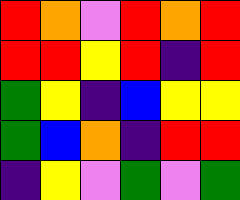[["red", "orange", "violet", "red", "orange", "red"], ["red", "red", "yellow", "red", "indigo", "red"], ["green", "yellow", "indigo", "blue", "yellow", "yellow"], ["green", "blue", "orange", "indigo", "red", "red"], ["indigo", "yellow", "violet", "green", "violet", "green"]]